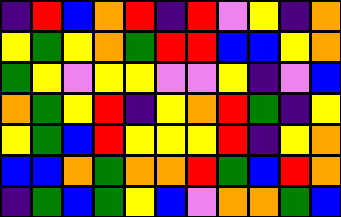[["indigo", "red", "blue", "orange", "red", "indigo", "red", "violet", "yellow", "indigo", "orange"], ["yellow", "green", "yellow", "orange", "green", "red", "red", "blue", "blue", "yellow", "orange"], ["green", "yellow", "violet", "yellow", "yellow", "violet", "violet", "yellow", "indigo", "violet", "blue"], ["orange", "green", "yellow", "red", "indigo", "yellow", "orange", "red", "green", "indigo", "yellow"], ["yellow", "green", "blue", "red", "yellow", "yellow", "yellow", "red", "indigo", "yellow", "orange"], ["blue", "blue", "orange", "green", "orange", "orange", "red", "green", "blue", "red", "orange"], ["indigo", "green", "blue", "green", "yellow", "blue", "violet", "orange", "orange", "green", "blue"]]